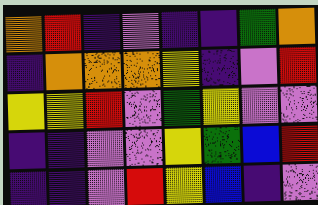[["orange", "red", "indigo", "violet", "indigo", "indigo", "green", "orange"], ["indigo", "orange", "orange", "orange", "yellow", "indigo", "violet", "red"], ["yellow", "yellow", "red", "violet", "green", "yellow", "violet", "violet"], ["indigo", "indigo", "violet", "violet", "yellow", "green", "blue", "red"], ["indigo", "indigo", "violet", "red", "yellow", "blue", "indigo", "violet"]]